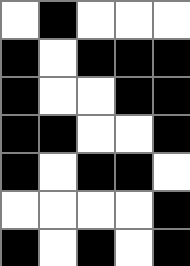[["white", "black", "white", "white", "white"], ["black", "white", "black", "black", "black"], ["black", "white", "white", "black", "black"], ["black", "black", "white", "white", "black"], ["black", "white", "black", "black", "white"], ["white", "white", "white", "white", "black"], ["black", "white", "black", "white", "black"]]